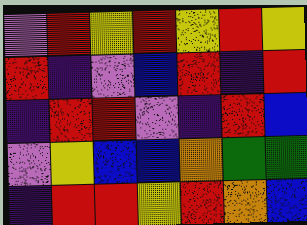[["violet", "red", "yellow", "red", "yellow", "red", "yellow"], ["red", "indigo", "violet", "blue", "red", "indigo", "red"], ["indigo", "red", "red", "violet", "indigo", "red", "blue"], ["violet", "yellow", "blue", "blue", "orange", "green", "green"], ["indigo", "red", "red", "yellow", "red", "orange", "blue"]]